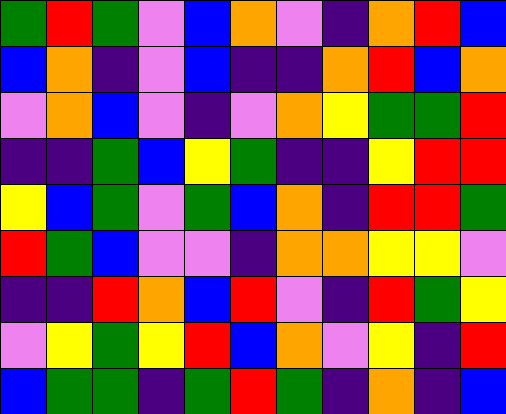[["green", "red", "green", "violet", "blue", "orange", "violet", "indigo", "orange", "red", "blue"], ["blue", "orange", "indigo", "violet", "blue", "indigo", "indigo", "orange", "red", "blue", "orange"], ["violet", "orange", "blue", "violet", "indigo", "violet", "orange", "yellow", "green", "green", "red"], ["indigo", "indigo", "green", "blue", "yellow", "green", "indigo", "indigo", "yellow", "red", "red"], ["yellow", "blue", "green", "violet", "green", "blue", "orange", "indigo", "red", "red", "green"], ["red", "green", "blue", "violet", "violet", "indigo", "orange", "orange", "yellow", "yellow", "violet"], ["indigo", "indigo", "red", "orange", "blue", "red", "violet", "indigo", "red", "green", "yellow"], ["violet", "yellow", "green", "yellow", "red", "blue", "orange", "violet", "yellow", "indigo", "red"], ["blue", "green", "green", "indigo", "green", "red", "green", "indigo", "orange", "indigo", "blue"]]